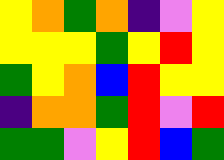[["yellow", "orange", "green", "orange", "indigo", "violet", "yellow"], ["yellow", "yellow", "yellow", "green", "yellow", "red", "yellow"], ["green", "yellow", "orange", "blue", "red", "yellow", "yellow"], ["indigo", "orange", "orange", "green", "red", "violet", "red"], ["green", "green", "violet", "yellow", "red", "blue", "green"]]